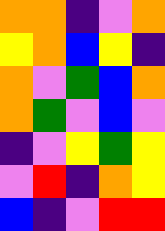[["orange", "orange", "indigo", "violet", "orange"], ["yellow", "orange", "blue", "yellow", "indigo"], ["orange", "violet", "green", "blue", "orange"], ["orange", "green", "violet", "blue", "violet"], ["indigo", "violet", "yellow", "green", "yellow"], ["violet", "red", "indigo", "orange", "yellow"], ["blue", "indigo", "violet", "red", "red"]]